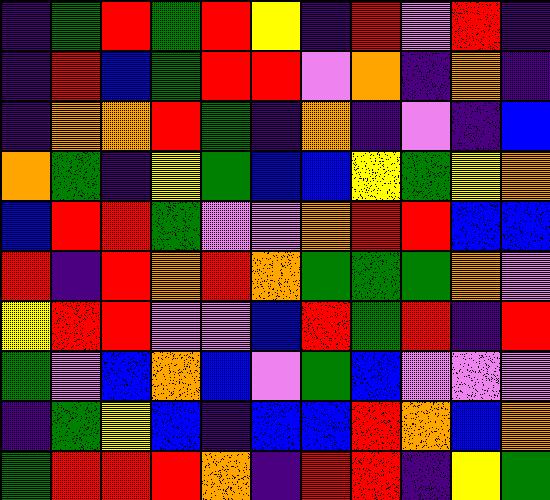[["indigo", "green", "red", "green", "red", "yellow", "indigo", "red", "violet", "red", "indigo"], ["indigo", "red", "blue", "green", "red", "red", "violet", "orange", "indigo", "orange", "indigo"], ["indigo", "orange", "orange", "red", "green", "indigo", "orange", "indigo", "violet", "indigo", "blue"], ["orange", "green", "indigo", "yellow", "green", "blue", "blue", "yellow", "green", "yellow", "orange"], ["blue", "red", "red", "green", "violet", "violet", "orange", "red", "red", "blue", "blue"], ["red", "indigo", "red", "orange", "red", "orange", "green", "green", "green", "orange", "violet"], ["yellow", "red", "red", "violet", "violet", "blue", "red", "green", "red", "indigo", "red"], ["green", "violet", "blue", "orange", "blue", "violet", "green", "blue", "violet", "violet", "violet"], ["indigo", "green", "yellow", "blue", "indigo", "blue", "blue", "red", "orange", "blue", "orange"], ["green", "red", "red", "red", "orange", "indigo", "red", "red", "indigo", "yellow", "green"]]